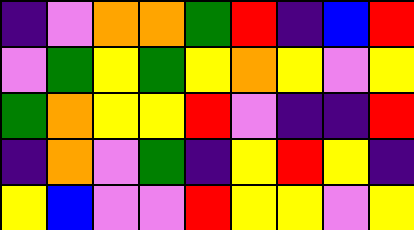[["indigo", "violet", "orange", "orange", "green", "red", "indigo", "blue", "red"], ["violet", "green", "yellow", "green", "yellow", "orange", "yellow", "violet", "yellow"], ["green", "orange", "yellow", "yellow", "red", "violet", "indigo", "indigo", "red"], ["indigo", "orange", "violet", "green", "indigo", "yellow", "red", "yellow", "indigo"], ["yellow", "blue", "violet", "violet", "red", "yellow", "yellow", "violet", "yellow"]]